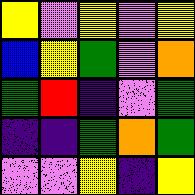[["yellow", "violet", "yellow", "violet", "yellow"], ["blue", "yellow", "green", "violet", "orange"], ["green", "red", "indigo", "violet", "green"], ["indigo", "indigo", "green", "orange", "green"], ["violet", "violet", "yellow", "indigo", "yellow"]]